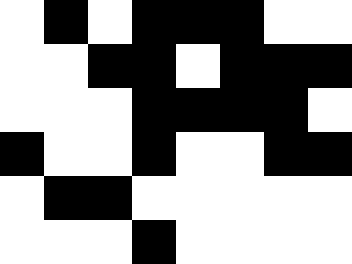[["white", "black", "white", "black", "black", "black", "white", "white"], ["white", "white", "black", "black", "white", "black", "black", "black"], ["white", "white", "white", "black", "black", "black", "black", "white"], ["black", "white", "white", "black", "white", "white", "black", "black"], ["white", "black", "black", "white", "white", "white", "white", "white"], ["white", "white", "white", "black", "white", "white", "white", "white"]]